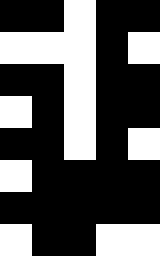[["black", "black", "white", "black", "black"], ["white", "white", "white", "black", "white"], ["black", "black", "white", "black", "black"], ["white", "black", "white", "black", "black"], ["black", "black", "white", "black", "white"], ["white", "black", "black", "black", "black"], ["black", "black", "black", "black", "black"], ["white", "black", "black", "white", "white"]]